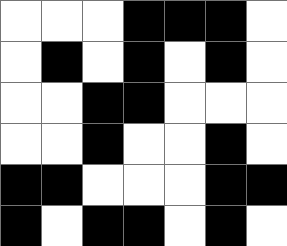[["white", "white", "white", "black", "black", "black", "white"], ["white", "black", "white", "black", "white", "black", "white"], ["white", "white", "black", "black", "white", "white", "white"], ["white", "white", "black", "white", "white", "black", "white"], ["black", "black", "white", "white", "white", "black", "black"], ["black", "white", "black", "black", "white", "black", "white"]]